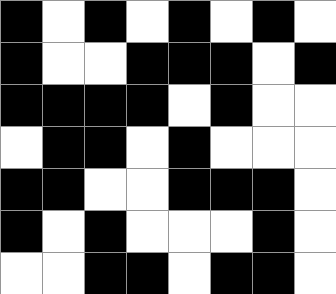[["black", "white", "black", "white", "black", "white", "black", "white"], ["black", "white", "white", "black", "black", "black", "white", "black"], ["black", "black", "black", "black", "white", "black", "white", "white"], ["white", "black", "black", "white", "black", "white", "white", "white"], ["black", "black", "white", "white", "black", "black", "black", "white"], ["black", "white", "black", "white", "white", "white", "black", "white"], ["white", "white", "black", "black", "white", "black", "black", "white"]]